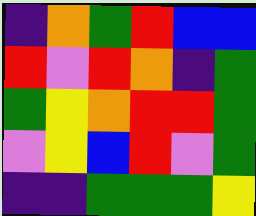[["indigo", "orange", "green", "red", "blue", "blue"], ["red", "violet", "red", "orange", "indigo", "green"], ["green", "yellow", "orange", "red", "red", "green"], ["violet", "yellow", "blue", "red", "violet", "green"], ["indigo", "indigo", "green", "green", "green", "yellow"]]